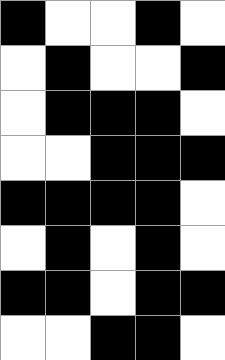[["black", "white", "white", "black", "white"], ["white", "black", "white", "white", "black"], ["white", "black", "black", "black", "white"], ["white", "white", "black", "black", "black"], ["black", "black", "black", "black", "white"], ["white", "black", "white", "black", "white"], ["black", "black", "white", "black", "black"], ["white", "white", "black", "black", "white"]]